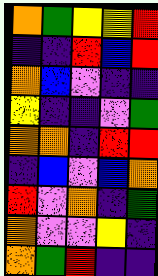[["orange", "green", "yellow", "yellow", "red"], ["indigo", "indigo", "red", "blue", "red"], ["orange", "blue", "violet", "indigo", "indigo"], ["yellow", "indigo", "indigo", "violet", "green"], ["orange", "orange", "indigo", "red", "red"], ["indigo", "blue", "violet", "blue", "orange"], ["red", "violet", "orange", "indigo", "green"], ["orange", "violet", "violet", "yellow", "indigo"], ["orange", "green", "red", "indigo", "indigo"]]